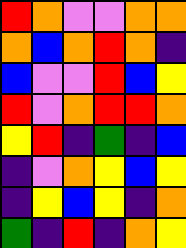[["red", "orange", "violet", "violet", "orange", "orange"], ["orange", "blue", "orange", "red", "orange", "indigo"], ["blue", "violet", "violet", "red", "blue", "yellow"], ["red", "violet", "orange", "red", "red", "orange"], ["yellow", "red", "indigo", "green", "indigo", "blue"], ["indigo", "violet", "orange", "yellow", "blue", "yellow"], ["indigo", "yellow", "blue", "yellow", "indigo", "orange"], ["green", "indigo", "red", "indigo", "orange", "yellow"]]